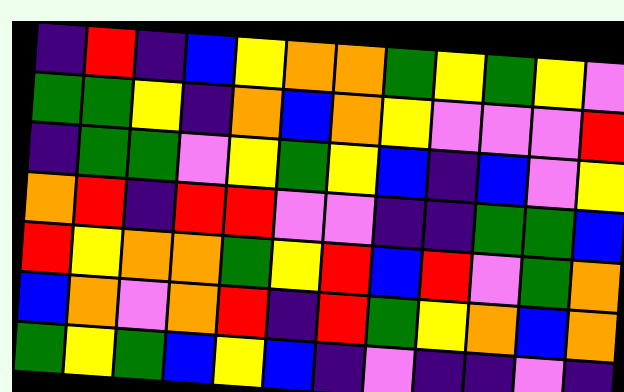[["indigo", "red", "indigo", "blue", "yellow", "orange", "orange", "green", "yellow", "green", "yellow", "violet"], ["green", "green", "yellow", "indigo", "orange", "blue", "orange", "yellow", "violet", "violet", "violet", "red"], ["indigo", "green", "green", "violet", "yellow", "green", "yellow", "blue", "indigo", "blue", "violet", "yellow"], ["orange", "red", "indigo", "red", "red", "violet", "violet", "indigo", "indigo", "green", "green", "blue"], ["red", "yellow", "orange", "orange", "green", "yellow", "red", "blue", "red", "violet", "green", "orange"], ["blue", "orange", "violet", "orange", "red", "indigo", "red", "green", "yellow", "orange", "blue", "orange"], ["green", "yellow", "green", "blue", "yellow", "blue", "indigo", "violet", "indigo", "indigo", "violet", "indigo"]]